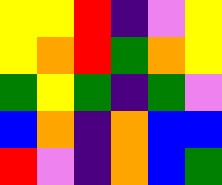[["yellow", "yellow", "red", "indigo", "violet", "yellow"], ["yellow", "orange", "red", "green", "orange", "yellow"], ["green", "yellow", "green", "indigo", "green", "violet"], ["blue", "orange", "indigo", "orange", "blue", "blue"], ["red", "violet", "indigo", "orange", "blue", "green"]]